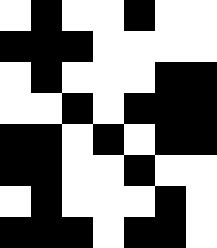[["white", "black", "white", "white", "black", "white", "white"], ["black", "black", "black", "white", "white", "white", "white"], ["white", "black", "white", "white", "white", "black", "black"], ["white", "white", "black", "white", "black", "black", "black"], ["black", "black", "white", "black", "white", "black", "black"], ["black", "black", "white", "white", "black", "white", "white"], ["white", "black", "white", "white", "white", "black", "white"], ["black", "black", "black", "white", "black", "black", "white"]]